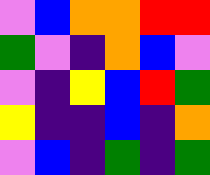[["violet", "blue", "orange", "orange", "red", "red"], ["green", "violet", "indigo", "orange", "blue", "violet"], ["violet", "indigo", "yellow", "blue", "red", "green"], ["yellow", "indigo", "indigo", "blue", "indigo", "orange"], ["violet", "blue", "indigo", "green", "indigo", "green"]]